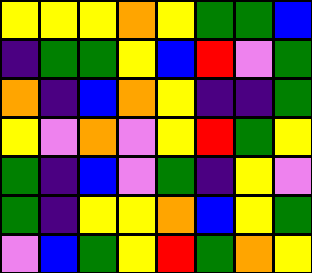[["yellow", "yellow", "yellow", "orange", "yellow", "green", "green", "blue"], ["indigo", "green", "green", "yellow", "blue", "red", "violet", "green"], ["orange", "indigo", "blue", "orange", "yellow", "indigo", "indigo", "green"], ["yellow", "violet", "orange", "violet", "yellow", "red", "green", "yellow"], ["green", "indigo", "blue", "violet", "green", "indigo", "yellow", "violet"], ["green", "indigo", "yellow", "yellow", "orange", "blue", "yellow", "green"], ["violet", "blue", "green", "yellow", "red", "green", "orange", "yellow"]]